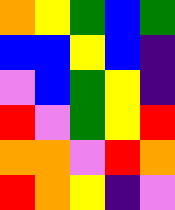[["orange", "yellow", "green", "blue", "green"], ["blue", "blue", "yellow", "blue", "indigo"], ["violet", "blue", "green", "yellow", "indigo"], ["red", "violet", "green", "yellow", "red"], ["orange", "orange", "violet", "red", "orange"], ["red", "orange", "yellow", "indigo", "violet"]]